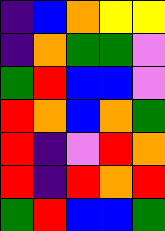[["indigo", "blue", "orange", "yellow", "yellow"], ["indigo", "orange", "green", "green", "violet"], ["green", "red", "blue", "blue", "violet"], ["red", "orange", "blue", "orange", "green"], ["red", "indigo", "violet", "red", "orange"], ["red", "indigo", "red", "orange", "red"], ["green", "red", "blue", "blue", "green"]]